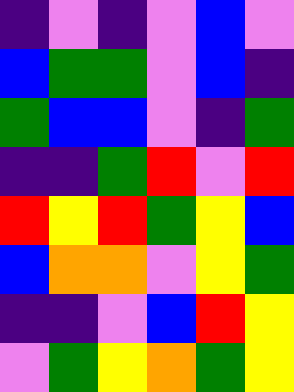[["indigo", "violet", "indigo", "violet", "blue", "violet"], ["blue", "green", "green", "violet", "blue", "indigo"], ["green", "blue", "blue", "violet", "indigo", "green"], ["indigo", "indigo", "green", "red", "violet", "red"], ["red", "yellow", "red", "green", "yellow", "blue"], ["blue", "orange", "orange", "violet", "yellow", "green"], ["indigo", "indigo", "violet", "blue", "red", "yellow"], ["violet", "green", "yellow", "orange", "green", "yellow"]]